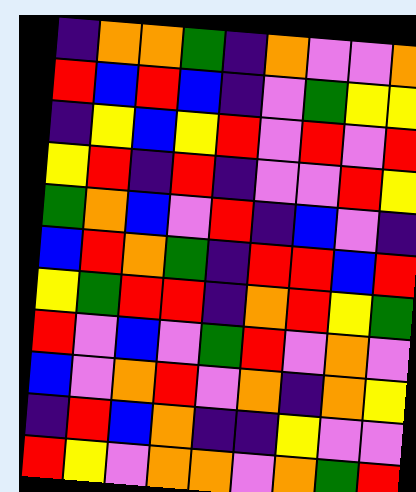[["indigo", "orange", "orange", "green", "indigo", "orange", "violet", "violet", "orange"], ["red", "blue", "red", "blue", "indigo", "violet", "green", "yellow", "yellow"], ["indigo", "yellow", "blue", "yellow", "red", "violet", "red", "violet", "red"], ["yellow", "red", "indigo", "red", "indigo", "violet", "violet", "red", "yellow"], ["green", "orange", "blue", "violet", "red", "indigo", "blue", "violet", "indigo"], ["blue", "red", "orange", "green", "indigo", "red", "red", "blue", "red"], ["yellow", "green", "red", "red", "indigo", "orange", "red", "yellow", "green"], ["red", "violet", "blue", "violet", "green", "red", "violet", "orange", "violet"], ["blue", "violet", "orange", "red", "violet", "orange", "indigo", "orange", "yellow"], ["indigo", "red", "blue", "orange", "indigo", "indigo", "yellow", "violet", "violet"], ["red", "yellow", "violet", "orange", "orange", "violet", "orange", "green", "red"]]